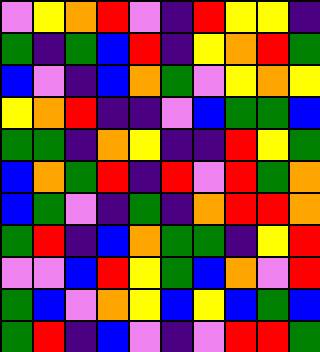[["violet", "yellow", "orange", "red", "violet", "indigo", "red", "yellow", "yellow", "indigo"], ["green", "indigo", "green", "blue", "red", "indigo", "yellow", "orange", "red", "green"], ["blue", "violet", "indigo", "blue", "orange", "green", "violet", "yellow", "orange", "yellow"], ["yellow", "orange", "red", "indigo", "indigo", "violet", "blue", "green", "green", "blue"], ["green", "green", "indigo", "orange", "yellow", "indigo", "indigo", "red", "yellow", "green"], ["blue", "orange", "green", "red", "indigo", "red", "violet", "red", "green", "orange"], ["blue", "green", "violet", "indigo", "green", "indigo", "orange", "red", "red", "orange"], ["green", "red", "indigo", "blue", "orange", "green", "green", "indigo", "yellow", "red"], ["violet", "violet", "blue", "red", "yellow", "green", "blue", "orange", "violet", "red"], ["green", "blue", "violet", "orange", "yellow", "blue", "yellow", "blue", "green", "blue"], ["green", "red", "indigo", "blue", "violet", "indigo", "violet", "red", "red", "green"]]